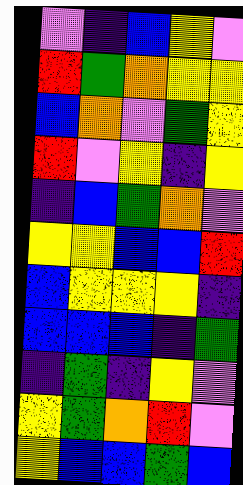[["violet", "indigo", "blue", "yellow", "violet"], ["red", "green", "orange", "yellow", "yellow"], ["blue", "orange", "violet", "green", "yellow"], ["red", "violet", "yellow", "indigo", "yellow"], ["indigo", "blue", "green", "orange", "violet"], ["yellow", "yellow", "blue", "blue", "red"], ["blue", "yellow", "yellow", "yellow", "indigo"], ["blue", "blue", "blue", "indigo", "green"], ["indigo", "green", "indigo", "yellow", "violet"], ["yellow", "green", "orange", "red", "violet"], ["yellow", "blue", "blue", "green", "blue"]]